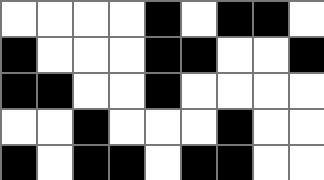[["white", "white", "white", "white", "black", "white", "black", "black", "white"], ["black", "white", "white", "white", "black", "black", "white", "white", "black"], ["black", "black", "white", "white", "black", "white", "white", "white", "white"], ["white", "white", "black", "white", "white", "white", "black", "white", "white"], ["black", "white", "black", "black", "white", "black", "black", "white", "white"]]